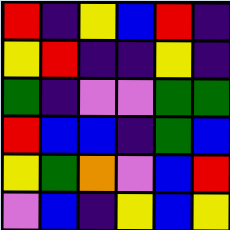[["red", "indigo", "yellow", "blue", "red", "indigo"], ["yellow", "red", "indigo", "indigo", "yellow", "indigo"], ["green", "indigo", "violet", "violet", "green", "green"], ["red", "blue", "blue", "indigo", "green", "blue"], ["yellow", "green", "orange", "violet", "blue", "red"], ["violet", "blue", "indigo", "yellow", "blue", "yellow"]]